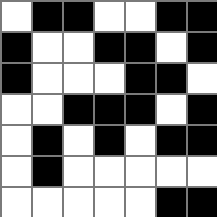[["white", "black", "black", "white", "white", "black", "black"], ["black", "white", "white", "black", "black", "white", "black"], ["black", "white", "white", "white", "black", "black", "white"], ["white", "white", "black", "black", "black", "white", "black"], ["white", "black", "white", "black", "white", "black", "black"], ["white", "black", "white", "white", "white", "white", "white"], ["white", "white", "white", "white", "white", "black", "black"]]